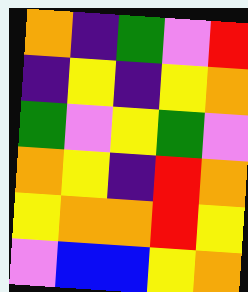[["orange", "indigo", "green", "violet", "red"], ["indigo", "yellow", "indigo", "yellow", "orange"], ["green", "violet", "yellow", "green", "violet"], ["orange", "yellow", "indigo", "red", "orange"], ["yellow", "orange", "orange", "red", "yellow"], ["violet", "blue", "blue", "yellow", "orange"]]